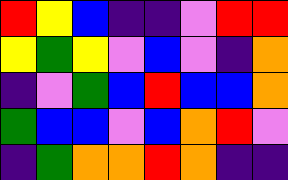[["red", "yellow", "blue", "indigo", "indigo", "violet", "red", "red"], ["yellow", "green", "yellow", "violet", "blue", "violet", "indigo", "orange"], ["indigo", "violet", "green", "blue", "red", "blue", "blue", "orange"], ["green", "blue", "blue", "violet", "blue", "orange", "red", "violet"], ["indigo", "green", "orange", "orange", "red", "orange", "indigo", "indigo"]]